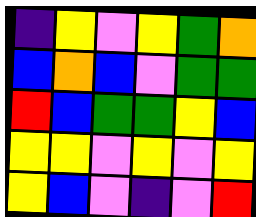[["indigo", "yellow", "violet", "yellow", "green", "orange"], ["blue", "orange", "blue", "violet", "green", "green"], ["red", "blue", "green", "green", "yellow", "blue"], ["yellow", "yellow", "violet", "yellow", "violet", "yellow"], ["yellow", "blue", "violet", "indigo", "violet", "red"]]